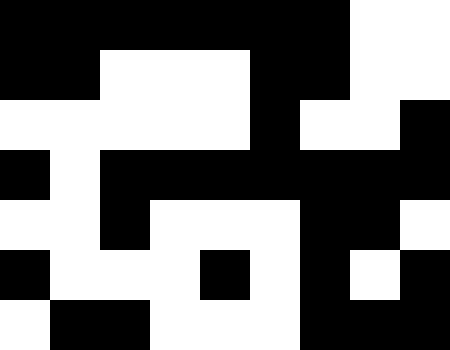[["black", "black", "black", "black", "black", "black", "black", "white", "white"], ["black", "black", "white", "white", "white", "black", "black", "white", "white"], ["white", "white", "white", "white", "white", "black", "white", "white", "black"], ["black", "white", "black", "black", "black", "black", "black", "black", "black"], ["white", "white", "black", "white", "white", "white", "black", "black", "white"], ["black", "white", "white", "white", "black", "white", "black", "white", "black"], ["white", "black", "black", "white", "white", "white", "black", "black", "black"]]